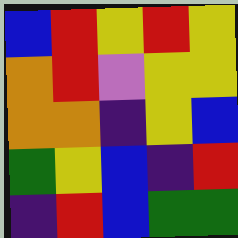[["blue", "red", "yellow", "red", "yellow"], ["orange", "red", "violet", "yellow", "yellow"], ["orange", "orange", "indigo", "yellow", "blue"], ["green", "yellow", "blue", "indigo", "red"], ["indigo", "red", "blue", "green", "green"]]